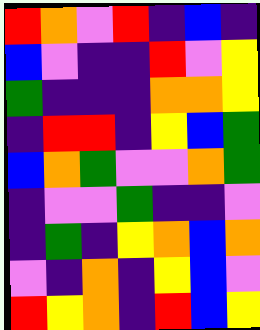[["red", "orange", "violet", "red", "indigo", "blue", "indigo"], ["blue", "violet", "indigo", "indigo", "red", "violet", "yellow"], ["green", "indigo", "indigo", "indigo", "orange", "orange", "yellow"], ["indigo", "red", "red", "indigo", "yellow", "blue", "green"], ["blue", "orange", "green", "violet", "violet", "orange", "green"], ["indigo", "violet", "violet", "green", "indigo", "indigo", "violet"], ["indigo", "green", "indigo", "yellow", "orange", "blue", "orange"], ["violet", "indigo", "orange", "indigo", "yellow", "blue", "violet"], ["red", "yellow", "orange", "indigo", "red", "blue", "yellow"]]